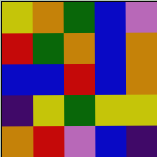[["yellow", "orange", "green", "blue", "violet"], ["red", "green", "orange", "blue", "orange"], ["blue", "blue", "red", "blue", "orange"], ["indigo", "yellow", "green", "yellow", "yellow"], ["orange", "red", "violet", "blue", "indigo"]]